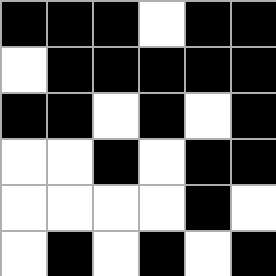[["black", "black", "black", "white", "black", "black"], ["white", "black", "black", "black", "black", "black"], ["black", "black", "white", "black", "white", "black"], ["white", "white", "black", "white", "black", "black"], ["white", "white", "white", "white", "black", "white"], ["white", "black", "white", "black", "white", "black"]]